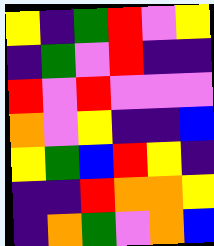[["yellow", "indigo", "green", "red", "violet", "yellow"], ["indigo", "green", "violet", "red", "indigo", "indigo"], ["red", "violet", "red", "violet", "violet", "violet"], ["orange", "violet", "yellow", "indigo", "indigo", "blue"], ["yellow", "green", "blue", "red", "yellow", "indigo"], ["indigo", "indigo", "red", "orange", "orange", "yellow"], ["indigo", "orange", "green", "violet", "orange", "blue"]]